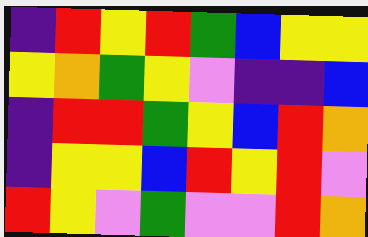[["indigo", "red", "yellow", "red", "green", "blue", "yellow", "yellow"], ["yellow", "orange", "green", "yellow", "violet", "indigo", "indigo", "blue"], ["indigo", "red", "red", "green", "yellow", "blue", "red", "orange"], ["indigo", "yellow", "yellow", "blue", "red", "yellow", "red", "violet"], ["red", "yellow", "violet", "green", "violet", "violet", "red", "orange"]]